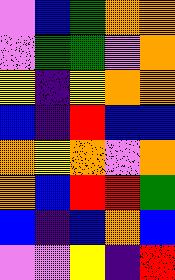[["violet", "blue", "green", "orange", "orange"], ["violet", "green", "green", "violet", "orange"], ["yellow", "indigo", "yellow", "orange", "orange"], ["blue", "indigo", "red", "blue", "blue"], ["orange", "yellow", "orange", "violet", "orange"], ["orange", "blue", "red", "red", "green"], ["blue", "indigo", "blue", "orange", "blue"], ["violet", "violet", "yellow", "indigo", "red"]]